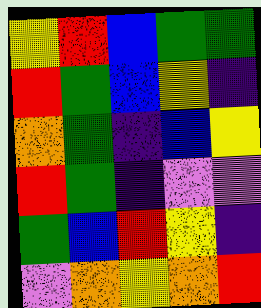[["yellow", "red", "blue", "green", "green"], ["red", "green", "blue", "yellow", "indigo"], ["orange", "green", "indigo", "blue", "yellow"], ["red", "green", "indigo", "violet", "violet"], ["green", "blue", "red", "yellow", "indigo"], ["violet", "orange", "yellow", "orange", "red"]]